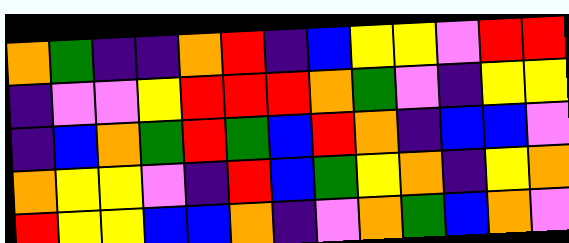[["orange", "green", "indigo", "indigo", "orange", "red", "indigo", "blue", "yellow", "yellow", "violet", "red", "red"], ["indigo", "violet", "violet", "yellow", "red", "red", "red", "orange", "green", "violet", "indigo", "yellow", "yellow"], ["indigo", "blue", "orange", "green", "red", "green", "blue", "red", "orange", "indigo", "blue", "blue", "violet"], ["orange", "yellow", "yellow", "violet", "indigo", "red", "blue", "green", "yellow", "orange", "indigo", "yellow", "orange"], ["red", "yellow", "yellow", "blue", "blue", "orange", "indigo", "violet", "orange", "green", "blue", "orange", "violet"]]